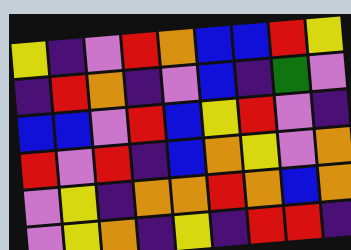[["yellow", "indigo", "violet", "red", "orange", "blue", "blue", "red", "yellow"], ["indigo", "red", "orange", "indigo", "violet", "blue", "indigo", "green", "violet"], ["blue", "blue", "violet", "red", "blue", "yellow", "red", "violet", "indigo"], ["red", "violet", "red", "indigo", "blue", "orange", "yellow", "violet", "orange"], ["violet", "yellow", "indigo", "orange", "orange", "red", "orange", "blue", "orange"], ["violet", "yellow", "orange", "indigo", "yellow", "indigo", "red", "red", "indigo"]]